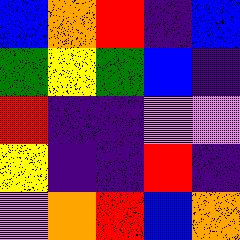[["blue", "orange", "red", "indigo", "blue"], ["green", "yellow", "green", "blue", "indigo"], ["red", "indigo", "indigo", "violet", "violet"], ["yellow", "indigo", "indigo", "red", "indigo"], ["violet", "orange", "red", "blue", "orange"]]